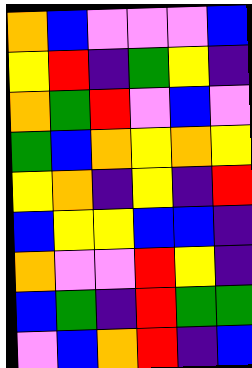[["orange", "blue", "violet", "violet", "violet", "blue"], ["yellow", "red", "indigo", "green", "yellow", "indigo"], ["orange", "green", "red", "violet", "blue", "violet"], ["green", "blue", "orange", "yellow", "orange", "yellow"], ["yellow", "orange", "indigo", "yellow", "indigo", "red"], ["blue", "yellow", "yellow", "blue", "blue", "indigo"], ["orange", "violet", "violet", "red", "yellow", "indigo"], ["blue", "green", "indigo", "red", "green", "green"], ["violet", "blue", "orange", "red", "indigo", "blue"]]